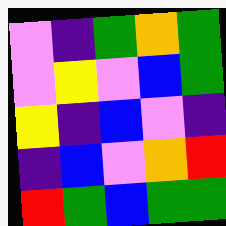[["violet", "indigo", "green", "orange", "green"], ["violet", "yellow", "violet", "blue", "green"], ["yellow", "indigo", "blue", "violet", "indigo"], ["indigo", "blue", "violet", "orange", "red"], ["red", "green", "blue", "green", "green"]]